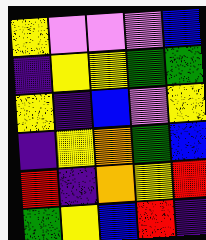[["yellow", "violet", "violet", "violet", "blue"], ["indigo", "yellow", "yellow", "green", "green"], ["yellow", "indigo", "blue", "violet", "yellow"], ["indigo", "yellow", "orange", "green", "blue"], ["red", "indigo", "orange", "yellow", "red"], ["green", "yellow", "blue", "red", "indigo"]]